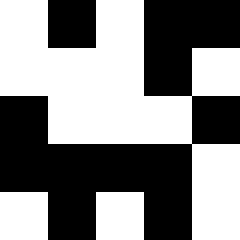[["white", "black", "white", "black", "black"], ["white", "white", "white", "black", "white"], ["black", "white", "white", "white", "black"], ["black", "black", "black", "black", "white"], ["white", "black", "white", "black", "white"]]